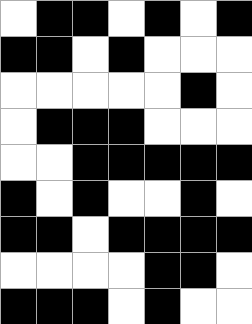[["white", "black", "black", "white", "black", "white", "black"], ["black", "black", "white", "black", "white", "white", "white"], ["white", "white", "white", "white", "white", "black", "white"], ["white", "black", "black", "black", "white", "white", "white"], ["white", "white", "black", "black", "black", "black", "black"], ["black", "white", "black", "white", "white", "black", "white"], ["black", "black", "white", "black", "black", "black", "black"], ["white", "white", "white", "white", "black", "black", "white"], ["black", "black", "black", "white", "black", "white", "white"]]